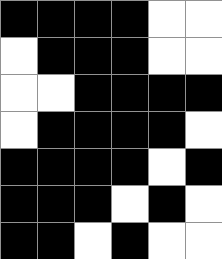[["black", "black", "black", "black", "white", "white"], ["white", "black", "black", "black", "white", "white"], ["white", "white", "black", "black", "black", "black"], ["white", "black", "black", "black", "black", "white"], ["black", "black", "black", "black", "white", "black"], ["black", "black", "black", "white", "black", "white"], ["black", "black", "white", "black", "white", "white"]]